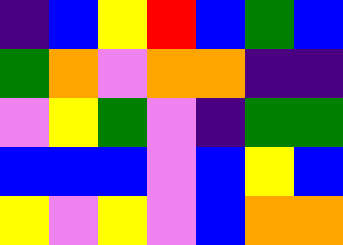[["indigo", "blue", "yellow", "red", "blue", "green", "blue"], ["green", "orange", "violet", "orange", "orange", "indigo", "indigo"], ["violet", "yellow", "green", "violet", "indigo", "green", "green"], ["blue", "blue", "blue", "violet", "blue", "yellow", "blue"], ["yellow", "violet", "yellow", "violet", "blue", "orange", "orange"]]